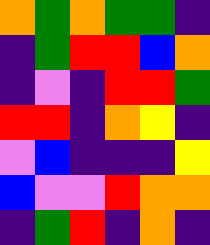[["orange", "green", "orange", "green", "green", "indigo"], ["indigo", "green", "red", "red", "blue", "orange"], ["indigo", "violet", "indigo", "red", "red", "green"], ["red", "red", "indigo", "orange", "yellow", "indigo"], ["violet", "blue", "indigo", "indigo", "indigo", "yellow"], ["blue", "violet", "violet", "red", "orange", "orange"], ["indigo", "green", "red", "indigo", "orange", "indigo"]]